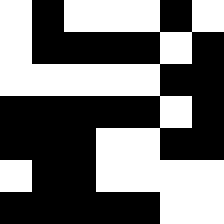[["white", "black", "white", "white", "white", "black", "white"], ["white", "black", "black", "black", "black", "white", "black"], ["white", "white", "white", "white", "white", "black", "black"], ["black", "black", "black", "black", "black", "white", "black"], ["black", "black", "black", "white", "white", "black", "black"], ["white", "black", "black", "white", "white", "white", "white"], ["black", "black", "black", "black", "black", "white", "white"]]